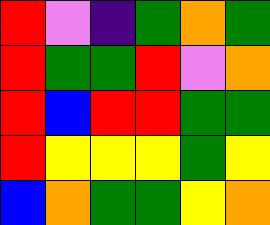[["red", "violet", "indigo", "green", "orange", "green"], ["red", "green", "green", "red", "violet", "orange"], ["red", "blue", "red", "red", "green", "green"], ["red", "yellow", "yellow", "yellow", "green", "yellow"], ["blue", "orange", "green", "green", "yellow", "orange"]]